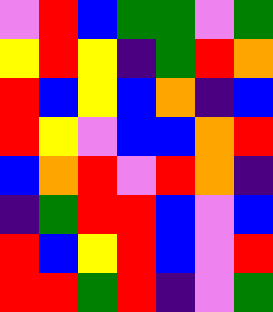[["violet", "red", "blue", "green", "green", "violet", "green"], ["yellow", "red", "yellow", "indigo", "green", "red", "orange"], ["red", "blue", "yellow", "blue", "orange", "indigo", "blue"], ["red", "yellow", "violet", "blue", "blue", "orange", "red"], ["blue", "orange", "red", "violet", "red", "orange", "indigo"], ["indigo", "green", "red", "red", "blue", "violet", "blue"], ["red", "blue", "yellow", "red", "blue", "violet", "red"], ["red", "red", "green", "red", "indigo", "violet", "green"]]